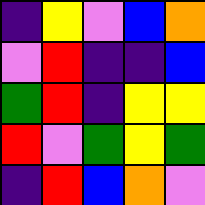[["indigo", "yellow", "violet", "blue", "orange"], ["violet", "red", "indigo", "indigo", "blue"], ["green", "red", "indigo", "yellow", "yellow"], ["red", "violet", "green", "yellow", "green"], ["indigo", "red", "blue", "orange", "violet"]]